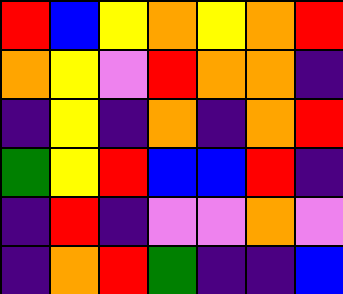[["red", "blue", "yellow", "orange", "yellow", "orange", "red"], ["orange", "yellow", "violet", "red", "orange", "orange", "indigo"], ["indigo", "yellow", "indigo", "orange", "indigo", "orange", "red"], ["green", "yellow", "red", "blue", "blue", "red", "indigo"], ["indigo", "red", "indigo", "violet", "violet", "orange", "violet"], ["indigo", "orange", "red", "green", "indigo", "indigo", "blue"]]